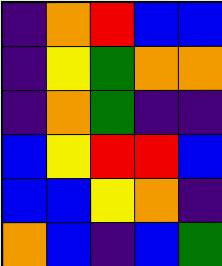[["indigo", "orange", "red", "blue", "blue"], ["indigo", "yellow", "green", "orange", "orange"], ["indigo", "orange", "green", "indigo", "indigo"], ["blue", "yellow", "red", "red", "blue"], ["blue", "blue", "yellow", "orange", "indigo"], ["orange", "blue", "indigo", "blue", "green"]]